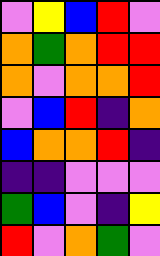[["violet", "yellow", "blue", "red", "violet"], ["orange", "green", "orange", "red", "red"], ["orange", "violet", "orange", "orange", "red"], ["violet", "blue", "red", "indigo", "orange"], ["blue", "orange", "orange", "red", "indigo"], ["indigo", "indigo", "violet", "violet", "violet"], ["green", "blue", "violet", "indigo", "yellow"], ["red", "violet", "orange", "green", "violet"]]